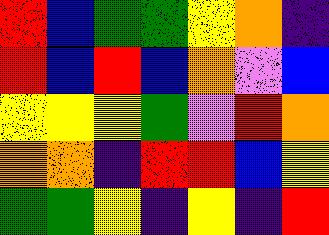[["red", "blue", "green", "green", "yellow", "orange", "indigo"], ["red", "blue", "red", "blue", "orange", "violet", "blue"], ["yellow", "yellow", "yellow", "green", "violet", "red", "orange"], ["orange", "orange", "indigo", "red", "red", "blue", "yellow"], ["green", "green", "yellow", "indigo", "yellow", "indigo", "red"]]